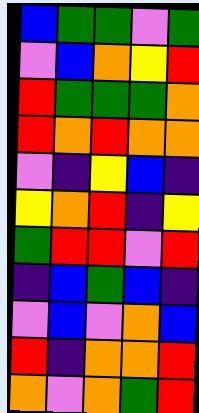[["blue", "green", "green", "violet", "green"], ["violet", "blue", "orange", "yellow", "red"], ["red", "green", "green", "green", "orange"], ["red", "orange", "red", "orange", "orange"], ["violet", "indigo", "yellow", "blue", "indigo"], ["yellow", "orange", "red", "indigo", "yellow"], ["green", "red", "red", "violet", "red"], ["indigo", "blue", "green", "blue", "indigo"], ["violet", "blue", "violet", "orange", "blue"], ["red", "indigo", "orange", "orange", "red"], ["orange", "violet", "orange", "green", "red"]]